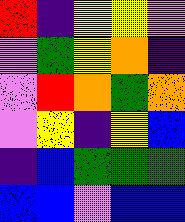[["red", "indigo", "yellow", "yellow", "violet"], ["violet", "green", "yellow", "orange", "indigo"], ["violet", "red", "orange", "green", "orange"], ["violet", "yellow", "indigo", "yellow", "blue"], ["indigo", "blue", "green", "green", "green"], ["blue", "blue", "violet", "blue", "blue"]]